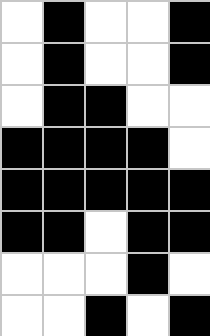[["white", "black", "white", "white", "black"], ["white", "black", "white", "white", "black"], ["white", "black", "black", "white", "white"], ["black", "black", "black", "black", "white"], ["black", "black", "black", "black", "black"], ["black", "black", "white", "black", "black"], ["white", "white", "white", "black", "white"], ["white", "white", "black", "white", "black"]]